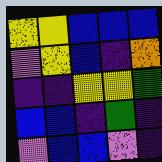[["yellow", "yellow", "blue", "blue", "blue"], ["violet", "yellow", "blue", "indigo", "orange"], ["indigo", "indigo", "yellow", "yellow", "green"], ["blue", "blue", "indigo", "green", "indigo"], ["violet", "blue", "blue", "violet", "indigo"]]